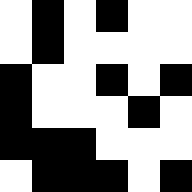[["white", "black", "white", "black", "white", "white"], ["white", "black", "white", "white", "white", "white"], ["black", "white", "white", "black", "white", "black"], ["black", "white", "white", "white", "black", "white"], ["black", "black", "black", "white", "white", "white"], ["white", "black", "black", "black", "white", "black"]]